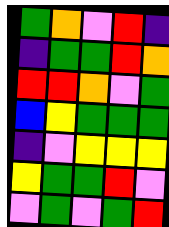[["green", "orange", "violet", "red", "indigo"], ["indigo", "green", "green", "red", "orange"], ["red", "red", "orange", "violet", "green"], ["blue", "yellow", "green", "green", "green"], ["indigo", "violet", "yellow", "yellow", "yellow"], ["yellow", "green", "green", "red", "violet"], ["violet", "green", "violet", "green", "red"]]